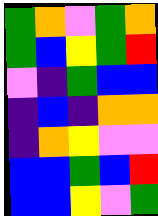[["green", "orange", "violet", "green", "orange"], ["green", "blue", "yellow", "green", "red"], ["violet", "indigo", "green", "blue", "blue"], ["indigo", "blue", "indigo", "orange", "orange"], ["indigo", "orange", "yellow", "violet", "violet"], ["blue", "blue", "green", "blue", "red"], ["blue", "blue", "yellow", "violet", "green"]]